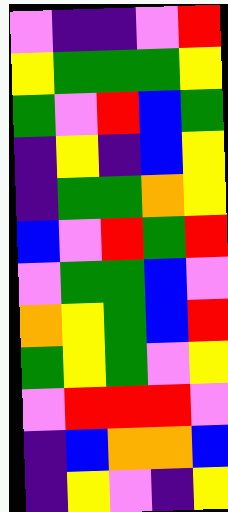[["violet", "indigo", "indigo", "violet", "red"], ["yellow", "green", "green", "green", "yellow"], ["green", "violet", "red", "blue", "green"], ["indigo", "yellow", "indigo", "blue", "yellow"], ["indigo", "green", "green", "orange", "yellow"], ["blue", "violet", "red", "green", "red"], ["violet", "green", "green", "blue", "violet"], ["orange", "yellow", "green", "blue", "red"], ["green", "yellow", "green", "violet", "yellow"], ["violet", "red", "red", "red", "violet"], ["indigo", "blue", "orange", "orange", "blue"], ["indigo", "yellow", "violet", "indigo", "yellow"]]